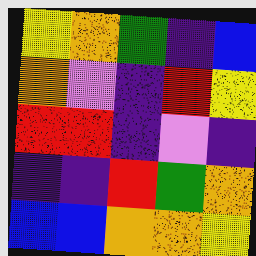[["yellow", "orange", "green", "indigo", "blue"], ["orange", "violet", "indigo", "red", "yellow"], ["red", "red", "indigo", "violet", "indigo"], ["indigo", "indigo", "red", "green", "orange"], ["blue", "blue", "orange", "orange", "yellow"]]